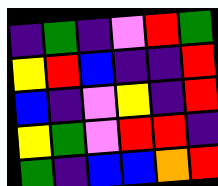[["indigo", "green", "indigo", "violet", "red", "green"], ["yellow", "red", "blue", "indigo", "indigo", "red"], ["blue", "indigo", "violet", "yellow", "indigo", "red"], ["yellow", "green", "violet", "red", "red", "indigo"], ["green", "indigo", "blue", "blue", "orange", "red"]]